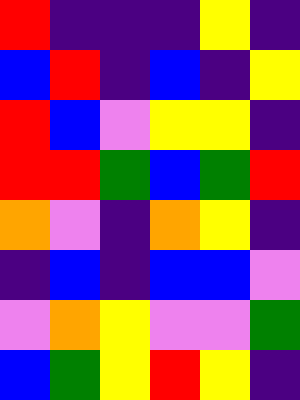[["red", "indigo", "indigo", "indigo", "yellow", "indigo"], ["blue", "red", "indigo", "blue", "indigo", "yellow"], ["red", "blue", "violet", "yellow", "yellow", "indigo"], ["red", "red", "green", "blue", "green", "red"], ["orange", "violet", "indigo", "orange", "yellow", "indigo"], ["indigo", "blue", "indigo", "blue", "blue", "violet"], ["violet", "orange", "yellow", "violet", "violet", "green"], ["blue", "green", "yellow", "red", "yellow", "indigo"]]